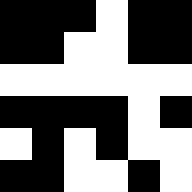[["black", "black", "black", "white", "black", "black"], ["black", "black", "white", "white", "black", "black"], ["white", "white", "white", "white", "white", "white"], ["black", "black", "black", "black", "white", "black"], ["white", "black", "white", "black", "white", "white"], ["black", "black", "white", "white", "black", "white"]]